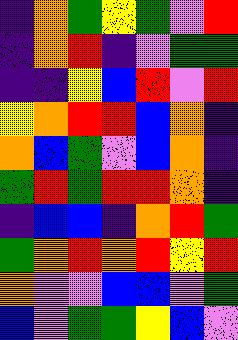[["indigo", "orange", "green", "yellow", "green", "violet", "red"], ["indigo", "orange", "red", "indigo", "violet", "green", "green"], ["indigo", "indigo", "yellow", "blue", "red", "violet", "red"], ["yellow", "orange", "red", "red", "blue", "orange", "indigo"], ["orange", "blue", "green", "violet", "blue", "orange", "indigo"], ["green", "red", "green", "red", "red", "orange", "indigo"], ["indigo", "blue", "blue", "indigo", "orange", "red", "green"], ["green", "orange", "red", "orange", "red", "yellow", "red"], ["orange", "violet", "violet", "blue", "blue", "violet", "green"], ["blue", "violet", "green", "green", "yellow", "blue", "violet"]]